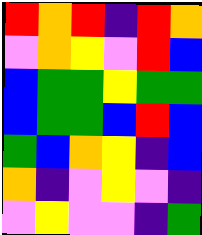[["red", "orange", "red", "indigo", "red", "orange"], ["violet", "orange", "yellow", "violet", "red", "blue"], ["blue", "green", "green", "yellow", "green", "green"], ["blue", "green", "green", "blue", "red", "blue"], ["green", "blue", "orange", "yellow", "indigo", "blue"], ["orange", "indigo", "violet", "yellow", "violet", "indigo"], ["violet", "yellow", "violet", "violet", "indigo", "green"]]